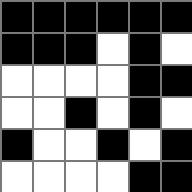[["black", "black", "black", "black", "black", "black"], ["black", "black", "black", "white", "black", "white"], ["white", "white", "white", "white", "black", "black"], ["white", "white", "black", "white", "black", "white"], ["black", "white", "white", "black", "white", "black"], ["white", "white", "white", "white", "black", "black"]]